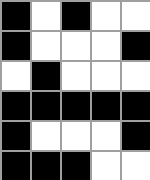[["black", "white", "black", "white", "white"], ["black", "white", "white", "white", "black"], ["white", "black", "white", "white", "white"], ["black", "black", "black", "black", "black"], ["black", "white", "white", "white", "black"], ["black", "black", "black", "white", "white"]]